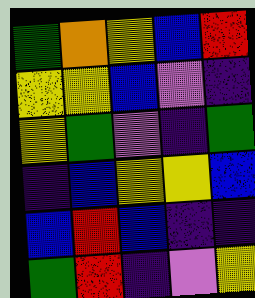[["green", "orange", "yellow", "blue", "red"], ["yellow", "yellow", "blue", "violet", "indigo"], ["yellow", "green", "violet", "indigo", "green"], ["indigo", "blue", "yellow", "yellow", "blue"], ["blue", "red", "blue", "indigo", "indigo"], ["green", "red", "indigo", "violet", "yellow"]]